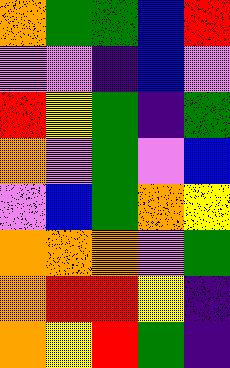[["orange", "green", "green", "blue", "red"], ["violet", "violet", "indigo", "blue", "violet"], ["red", "yellow", "green", "indigo", "green"], ["orange", "violet", "green", "violet", "blue"], ["violet", "blue", "green", "orange", "yellow"], ["orange", "orange", "orange", "violet", "green"], ["orange", "red", "red", "yellow", "indigo"], ["orange", "yellow", "red", "green", "indigo"]]